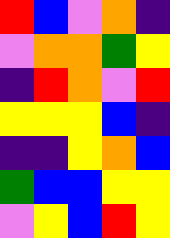[["red", "blue", "violet", "orange", "indigo"], ["violet", "orange", "orange", "green", "yellow"], ["indigo", "red", "orange", "violet", "red"], ["yellow", "yellow", "yellow", "blue", "indigo"], ["indigo", "indigo", "yellow", "orange", "blue"], ["green", "blue", "blue", "yellow", "yellow"], ["violet", "yellow", "blue", "red", "yellow"]]